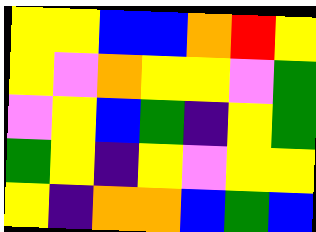[["yellow", "yellow", "blue", "blue", "orange", "red", "yellow"], ["yellow", "violet", "orange", "yellow", "yellow", "violet", "green"], ["violet", "yellow", "blue", "green", "indigo", "yellow", "green"], ["green", "yellow", "indigo", "yellow", "violet", "yellow", "yellow"], ["yellow", "indigo", "orange", "orange", "blue", "green", "blue"]]